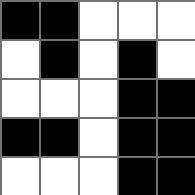[["black", "black", "white", "white", "white"], ["white", "black", "white", "black", "white"], ["white", "white", "white", "black", "black"], ["black", "black", "white", "black", "black"], ["white", "white", "white", "black", "black"]]